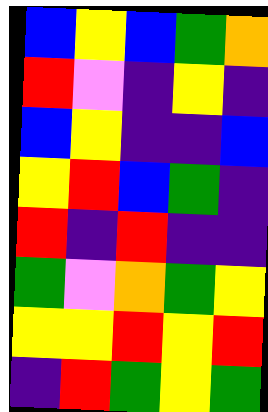[["blue", "yellow", "blue", "green", "orange"], ["red", "violet", "indigo", "yellow", "indigo"], ["blue", "yellow", "indigo", "indigo", "blue"], ["yellow", "red", "blue", "green", "indigo"], ["red", "indigo", "red", "indigo", "indigo"], ["green", "violet", "orange", "green", "yellow"], ["yellow", "yellow", "red", "yellow", "red"], ["indigo", "red", "green", "yellow", "green"]]